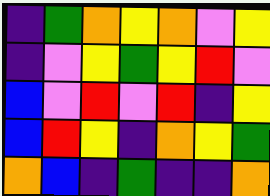[["indigo", "green", "orange", "yellow", "orange", "violet", "yellow"], ["indigo", "violet", "yellow", "green", "yellow", "red", "violet"], ["blue", "violet", "red", "violet", "red", "indigo", "yellow"], ["blue", "red", "yellow", "indigo", "orange", "yellow", "green"], ["orange", "blue", "indigo", "green", "indigo", "indigo", "orange"]]